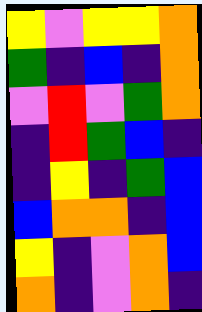[["yellow", "violet", "yellow", "yellow", "orange"], ["green", "indigo", "blue", "indigo", "orange"], ["violet", "red", "violet", "green", "orange"], ["indigo", "red", "green", "blue", "indigo"], ["indigo", "yellow", "indigo", "green", "blue"], ["blue", "orange", "orange", "indigo", "blue"], ["yellow", "indigo", "violet", "orange", "blue"], ["orange", "indigo", "violet", "orange", "indigo"]]